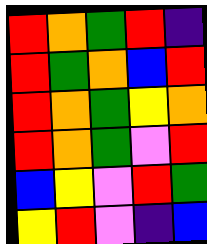[["red", "orange", "green", "red", "indigo"], ["red", "green", "orange", "blue", "red"], ["red", "orange", "green", "yellow", "orange"], ["red", "orange", "green", "violet", "red"], ["blue", "yellow", "violet", "red", "green"], ["yellow", "red", "violet", "indigo", "blue"]]